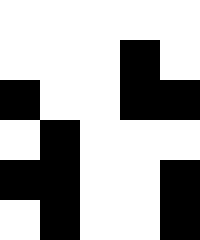[["white", "white", "white", "white", "white"], ["white", "white", "white", "black", "white"], ["black", "white", "white", "black", "black"], ["white", "black", "white", "white", "white"], ["black", "black", "white", "white", "black"], ["white", "black", "white", "white", "black"]]